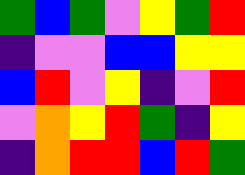[["green", "blue", "green", "violet", "yellow", "green", "red"], ["indigo", "violet", "violet", "blue", "blue", "yellow", "yellow"], ["blue", "red", "violet", "yellow", "indigo", "violet", "red"], ["violet", "orange", "yellow", "red", "green", "indigo", "yellow"], ["indigo", "orange", "red", "red", "blue", "red", "green"]]